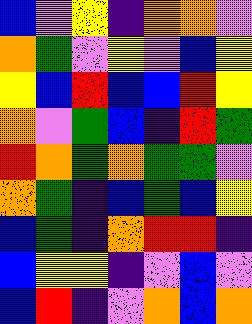[["blue", "violet", "yellow", "indigo", "orange", "orange", "violet"], ["orange", "green", "violet", "yellow", "violet", "blue", "yellow"], ["yellow", "blue", "red", "blue", "blue", "red", "yellow"], ["orange", "violet", "green", "blue", "indigo", "red", "green"], ["red", "orange", "green", "orange", "green", "green", "violet"], ["orange", "green", "indigo", "blue", "green", "blue", "yellow"], ["blue", "green", "indigo", "orange", "red", "red", "indigo"], ["blue", "yellow", "yellow", "indigo", "violet", "blue", "violet"], ["blue", "red", "indigo", "violet", "orange", "blue", "orange"]]